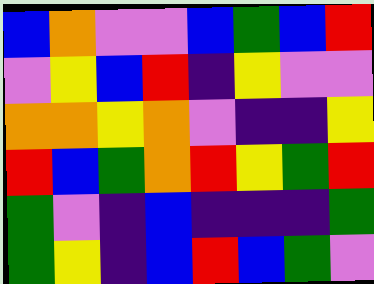[["blue", "orange", "violet", "violet", "blue", "green", "blue", "red"], ["violet", "yellow", "blue", "red", "indigo", "yellow", "violet", "violet"], ["orange", "orange", "yellow", "orange", "violet", "indigo", "indigo", "yellow"], ["red", "blue", "green", "orange", "red", "yellow", "green", "red"], ["green", "violet", "indigo", "blue", "indigo", "indigo", "indigo", "green"], ["green", "yellow", "indigo", "blue", "red", "blue", "green", "violet"]]